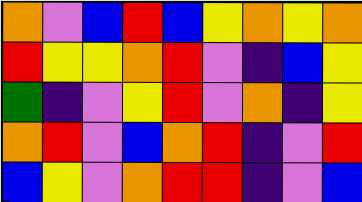[["orange", "violet", "blue", "red", "blue", "yellow", "orange", "yellow", "orange"], ["red", "yellow", "yellow", "orange", "red", "violet", "indigo", "blue", "yellow"], ["green", "indigo", "violet", "yellow", "red", "violet", "orange", "indigo", "yellow"], ["orange", "red", "violet", "blue", "orange", "red", "indigo", "violet", "red"], ["blue", "yellow", "violet", "orange", "red", "red", "indigo", "violet", "blue"]]